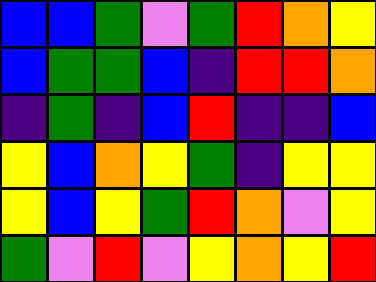[["blue", "blue", "green", "violet", "green", "red", "orange", "yellow"], ["blue", "green", "green", "blue", "indigo", "red", "red", "orange"], ["indigo", "green", "indigo", "blue", "red", "indigo", "indigo", "blue"], ["yellow", "blue", "orange", "yellow", "green", "indigo", "yellow", "yellow"], ["yellow", "blue", "yellow", "green", "red", "orange", "violet", "yellow"], ["green", "violet", "red", "violet", "yellow", "orange", "yellow", "red"]]